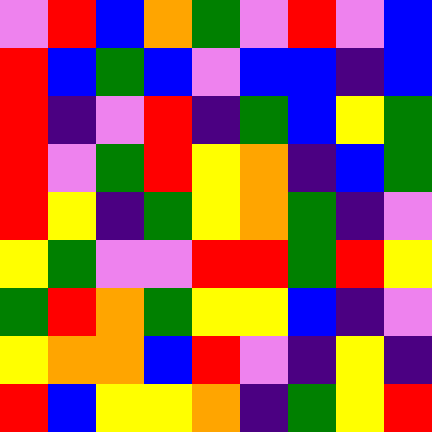[["violet", "red", "blue", "orange", "green", "violet", "red", "violet", "blue"], ["red", "blue", "green", "blue", "violet", "blue", "blue", "indigo", "blue"], ["red", "indigo", "violet", "red", "indigo", "green", "blue", "yellow", "green"], ["red", "violet", "green", "red", "yellow", "orange", "indigo", "blue", "green"], ["red", "yellow", "indigo", "green", "yellow", "orange", "green", "indigo", "violet"], ["yellow", "green", "violet", "violet", "red", "red", "green", "red", "yellow"], ["green", "red", "orange", "green", "yellow", "yellow", "blue", "indigo", "violet"], ["yellow", "orange", "orange", "blue", "red", "violet", "indigo", "yellow", "indigo"], ["red", "blue", "yellow", "yellow", "orange", "indigo", "green", "yellow", "red"]]